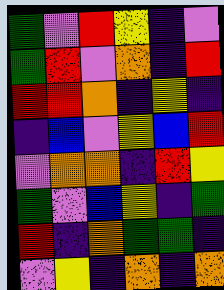[["green", "violet", "red", "yellow", "indigo", "violet"], ["green", "red", "violet", "orange", "indigo", "red"], ["red", "red", "orange", "indigo", "yellow", "indigo"], ["indigo", "blue", "violet", "yellow", "blue", "red"], ["violet", "orange", "orange", "indigo", "red", "yellow"], ["green", "violet", "blue", "yellow", "indigo", "green"], ["red", "indigo", "orange", "green", "green", "indigo"], ["violet", "yellow", "indigo", "orange", "indigo", "orange"]]